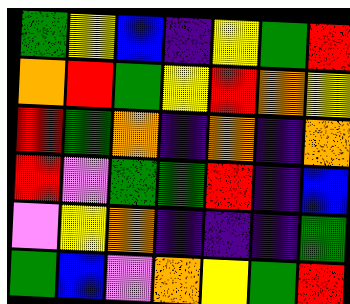[["green", "yellow", "blue", "indigo", "yellow", "green", "red"], ["orange", "red", "green", "yellow", "red", "orange", "yellow"], ["red", "green", "orange", "indigo", "orange", "indigo", "orange"], ["red", "violet", "green", "green", "red", "indigo", "blue"], ["violet", "yellow", "orange", "indigo", "indigo", "indigo", "green"], ["green", "blue", "violet", "orange", "yellow", "green", "red"]]